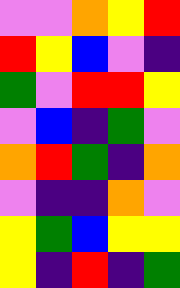[["violet", "violet", "orange", "yellow", "red"], ["red", "yellow", "blue", "violet", "indigo"], ["green", "violet", "red", "red", "yellow"], ["violet", "blue", "indigo", "green", "violet"], ["orange", "red", "green", "indigo", "orange"], ["violet", "indigo", "indigo", "orange", "violet"], ["yellow", "green", "blue", "yellow", "yellow"], ["yellow", "indigo", "red", "indigo", "green"]]